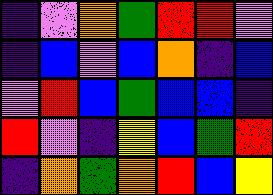[["indigo", "violet", "orange", "green", "red", "red", "violet"], ["indigo", "blue", "violet", "blue", "orange", "indigo", "blue"], ["violet", "red", "blue", "green", "blue", "blue", "indigo"], ["red", "violet", "indigo", "yellow", "blue", "green", "red"], ["indigo", "orange", "green", "orange", "red", "blue", "yellow"]]